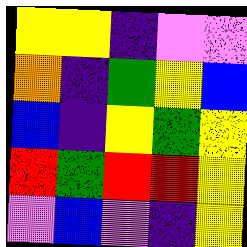[["yellow", "yellow", "indigo", "violet", "violet"], ["orange", "indigo", "green", "yellow", "blue"], ["blue", "indigo", "yellow", "green", "yellow"], ["red", "green", "red", "red", "yellow"], ["violet", "blue", "violet", "indigo", "yellow"]]